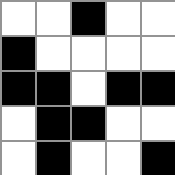[["white", "white", "black", "white", "white"], ["black", "white", "white", "white", "white"], ["black", "black", "white", "black", "black"], ["white", "black", "black", "white", "white"], ["white", "black", "white", "white", "black"]]